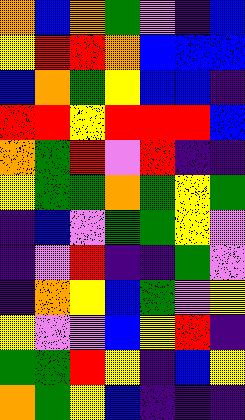[["orange", "blue", "orange", "green", "violet", "indigo", "blue"], ["yellow", "red", "red", "orange", "blue", "blue", "blue"], ["blue", "orange", "green", "yellow", "blue", "blue", "indigo"], ["red", "red", "yellow", "red", "red", "red", "blue"], ["orange", "green", "red", "violet", "red", "indigo", "indigo"], ["yellow", "green", "green", "orange", "green", "yellow", "green"], ["indigo", "blue", "violet", "green", "green", "yellow", "violet"], ["indigo", "violet", "red", "indigo", "indigo", "green", "violet"], ["indigo", "orange", "yellow", "blue", "green", "violet", "yellow"], ["yellow", "violet", "violet", "blue", "yellow", "red", "indigo"], ["green", "green", "red", "yellow", "indigo", "blue", "yellow"], ["orange", "green", "yellow", "blue", "indigo", "indigo", "indigo"]]